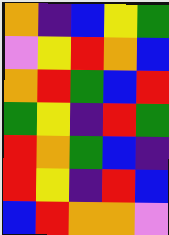[["orange", "indigo", "blue", "yellow", "green"], ["violet", "yellow", "red", "orange", "blue"], ["orange", "red", "green", "blue", "red"], ["green", "yellow", "indigo", "red", "green"], ["red", "orange", "green", "blue", "indigo"], ["red", "yellow", "indigo", "red", "blue"], ["blue", "red", "orange", "orange", "violet"]]